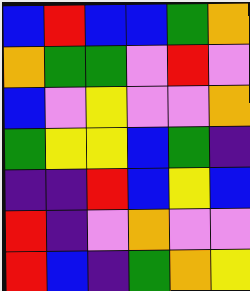[["blue", "red", "blue", "blue", "green", "orange"], ["orange", "green", "green", "violet", "red", "violet"], ["blue", "violet", "yellow", "violet", "violet", "orange"], ["green", "yellow", "yellow", "blue", "green", "indigo"], ["indigo", "indigo", "red", "blue", "yellow", "blue"], ["red", "indigo", "violet", "orange", "violet", "violet"], ["red", "blue", "indigo", "green", "orange", "yellow"]]